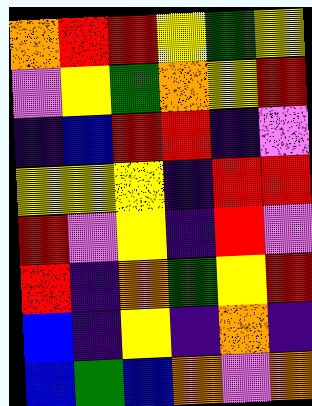[["orange", "red", "red", "yellow", "green", "yellow"], ["violet", "yellow", "green", "orange", "yellow", "red"], ["indigo", "blue", "red", "red", "indigo", "violet"], ["yellow", "yellow", "yellow", "indigo", "red", "red"], ["red", "violet", "yellow", "indigo", "red", "violet"], ["red", "indigo", "orange", "green", "yellow", "red"], ["blue", "indigo", "yellow", "indigo", "orange", "indigo"], ["blue", "green", "blue", "orange", "violet", "orange"]]